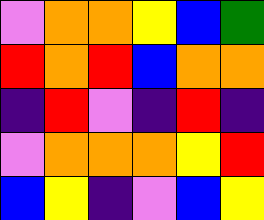[["violet", "orange", "orange", "yellow", "blue", "green"], ["red", "orange", "red", "blue", "orange", "orange"], ["indigo", "red", "violet", "indigo", "red", "indigo"], ["violet", "orange", "orange", "orange", "yellow", "red"], ["blue", "yellow", "indigo", "violet", "blue", "yellow"]]